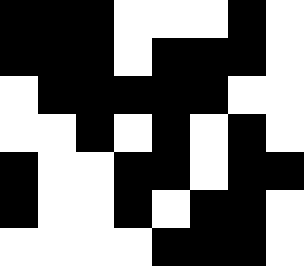[["black", "black", "black", "white", "white", "white", "black", "white"], ["black", "black", "black", "white", "black", "black", "black", "white"], ["white", "black", "black", "black", "black", "black", "white", "white"], ["white", "white", "black", "white", "black", "white", "black", "white"], ["black", "white", "white", "black", "black", "white", "black", "black"], ["black", "white", "white", "black", "white", "black", "black", "white"], ["white", "white", "white", "white", "black", "black", "black", "white"]]